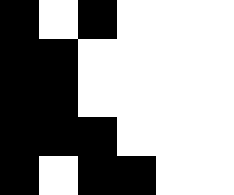[["black", "white", "black", "white", "white", "white"], ["black", "black", "white", "white", "white", "white"], ["black", "black", "white", "white", "white", "white"], ["black", "black", "black", "white", "white", "white"], ["black", "white", "black", "black", "white", "white"]]